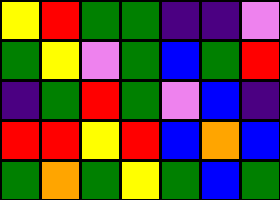[["yellow", "red", "green", "green", "indigo", "indigo", "violet"], ["green", "yellow", "violet", "green", "blue", "green", "red"], ["indigo", "green", "red", "green", "violet", "blue", "indigo"], ["red", "red", "yellow", "red", "blue", "orange", "blue"], ["green", "orange", "green", "yellow", "green", "blue", "green"]]